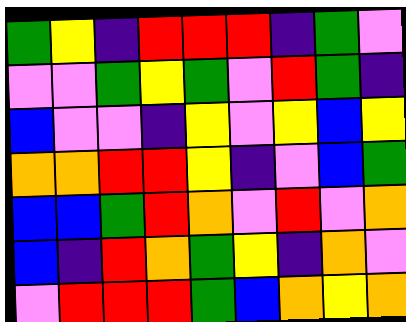[["green", "yellow", "indigo", "red", "red", "red", "indigo", "green", "violet"], ["violet", "violet", "green", "yellow", "green", "violet", "red", "green", "indigo"], ["blue", "violet", "violet", "indigo", "yellow", "violet", "yellow", "blue", "yellow"], ["orange", "orange", "red", "red", "yellow", "indigo", "violet", "blue", "green"], ["blue", "blue", "green", "red", "orange", "violet", "red", "violet", "orange"], ["blue", "indigo", "red", "orange", "green", "yellow", "indigo", "orange", "violet"], ["violet", "red", "red", "red", "green", "blue", "orange", "yellow", "orange"]]